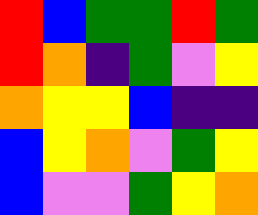[["red", "blue", "green", "green", "red", "green"], ["red", "orange", "indigo", "green", "violet", "yellow"], ["orange", "yellow", "yellow", "blue", "indigo", "indigo"], ["blue", "yellow", "orange", "violet", "green", "yellow"], ["blue", "violet", "violet", "green", "yellow", "orange"]]